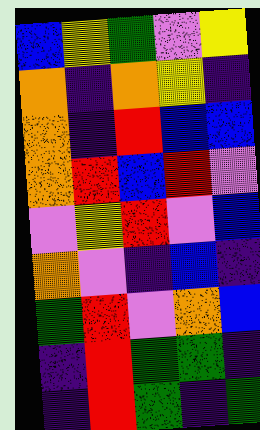[["blue", "yellow", "green", "violet", "yellow"], ["orange", "indigo", "orange", "yellow", "indigo"], ["orange", "indigo", "red", "blue", "blue"], ["orange", "red", "blue", "red", "violet"], ["violet", "yellow", "red", "violet", "blue"], ["orange", "violet", "indigo", "blue", "indigo"], ["green", "red", "violet", "orange", "blue"], ["indigo", "red", "green", "green", "indigo"], ["indigo", "red", "green", "indigo", "green"]]